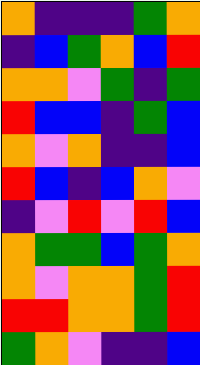[["orange", "indigo", "indigo", "indigo", "green", "orange"], ["indigo", "blue", "green", "orange", "blue", "red"], ["orange", "orange", "violet", "green", "indigo", "green"], ["red", "blue", "blue", "indigo", "green", "blue"], ["orange", "violet", "orange", "indigo", "indigo", "blue"], ["red", "blue", "indigo", "blue", "orange", "violet"], ["indigo", "violet", "red", "violet", "red", "blue"], ["orange", "green", "green", "blue", "green", "orange"], ["orange", "violet", "orange", "orange", "green", "red"], ["red", "red", "orange", "orange", "green", "red"], ["green", "orange", "violet", "indigo", "indigo", "blue"]]